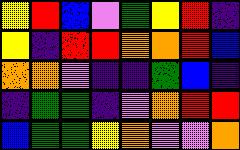[["yellow", "red", "blue", "violet", "green", "yellow", "red", "indigo"], ["yellow", "indigo", "red", "red", "orange", "orange", "red", "blue"], ["orange", "orange", "violet", "indigo", "indigo", "green", "blue", "indigo"], ["indigo", "green", "green", "indigo", "violet", "orange", "red", "red"], ["blue", "green", "green", "yellow", "orange", "violet", "violet", "orange"]]